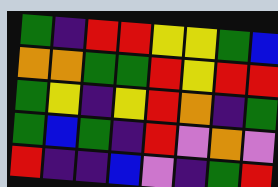[["green", "indigo", "red", "red", "yellow", "yellow", "green", "blue"], ["orange", "orange", "green", "green", "red", "yellow", "red", "red"], ["green", "yellow", "indigo", "yellow", "red", "orange", "indigo", "green"], ["green", "blue", "green", "indigo", "red", "violet", "orange", "violet"], ["red", "indigo", "indigo", "blue", "violet", "indigo", "green", "red"]]